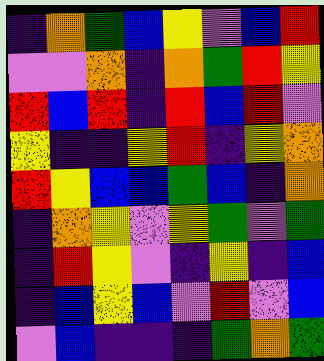[["indigo", "orange", "green", "blue", "yellow", "violet", "blue", "red"], ["violet", "violet", "orange", "indigo", "orange", "green", "red", "yellow"], ["red", "blue", "red", "indigo", "red", "blue", "red", "violet"], ["yellow", "indigo", "indigo", "yellow", "red", "indigo", "yellow", "orange"], ["red", "yellow", "blue", "blue", "green", "blue", "indigo", "orange"], ["indigo", "orange", "yellow", "violet", "yellow", "green", "violet", "green"], ["indigo", "red", "yellow", "violet", "indigo", "yellow", "indigo", "blue"], ["indigo", "blue", "yellow", "blue", "violet", "red", "violet", "blue"], ["violet", "blue", "indigo", "indigo", "indigo", "green", "orange", "green"]]